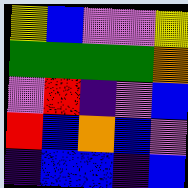[["yellow", "blue", "violet", "violet", "yellow"], ["green", "green", "green", "green", "orange"], ["violet", "red", "indigo", "violet", "blue"], ["red", "blue", "orange", "blue", "violet"], ["indigo", "blue", "blue", "indigo", "blue"]]